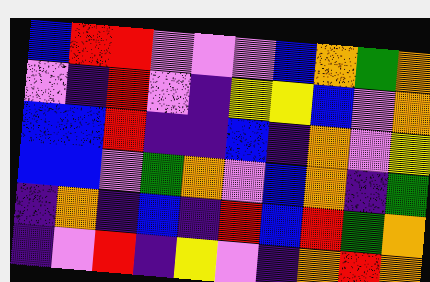[["blue", "red", "red", "violet", "violet", "violet", "blue", "orange", "green", "orange"], ["violet", "indigo", "red", "violet", "indigo", "yellow", "yellow", "blue", "violet", "orange"], ["blue", "blue", "red", "indigo", "indigo", "blue", "indigo", "orange", "violet", "yellow"], ["blue", "blue", "violet", "green", "orange", "violet", "blue", "orange", "indigo", "green"], ["indigo", "orange", "indigo", "blue", "indigo", "red", "blue", "red", "green", "orange"], ["indigo", "violet", "red", "indigo", "yellow", "violet", "indigo", "orange", "red", "orange"]]